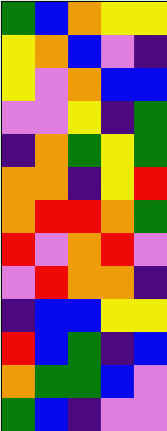[["green", "blue", "orange", "yellow", "yellow"], ["yellow", "orange", "blue", "violet", "indigo"], ["yellow", "violet", "orange", "blue", "blue"], ["violet", "violet", "yellow", "indigo", "green"], ["indigo", "orange", "green", "yellow", "green"], ["orange", "orange", "indigo", "yellow", "red"], ["orange", "red", "red", "orange", "green"], ["red", "violet", "orange", "red", "violet"], ["violet", "red", "orange", "orange", "indigo"], ["indigo", "blue", "blue", "yellow", "yellow"], ["red", "blue", "green", "indigo", "blue"], ["orange", "green", "green", "blue", "violet"], ["green", "blue", "indigo", "violet", "violet"]]